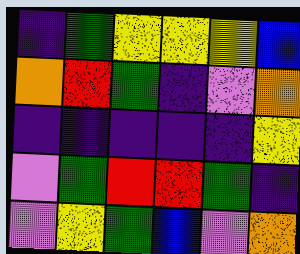[["indigo", "green", "yellow", "yellow", "yellow", "blue"], ["orange", "red", "green", "indigo", "violet", "orange"], ["indigo", "indigo", "indigo", "indigo", "indigo", "yellow"], ["violet", "green", "red", "red", "green", "indigo"], ["violet", "yellow", "green", "blue", "violet", "orange"]]